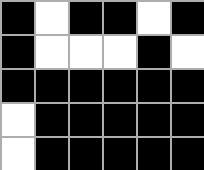[["black", "white", "black", "black", "white", "black"], ["black", "white", "white", "white", "black", "white"], ["black", "black", "black", "black", "black", "black"], ["white", "black", "black", "black", "black", "black"], ["white", "black", "black", "black", "black", "black"]]